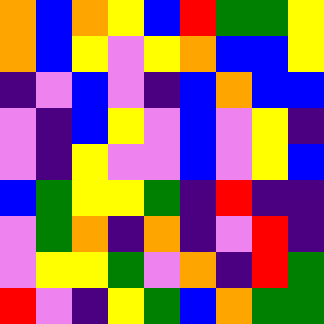[["orange", "blue", "orange", "yellow", "blue", "red", "green", "green", "yellow"], ["orange", "blue", "yellow", "violet", "yellow", "orange", "blue", "blue", "yellow"], ["indigo", "violet", "blue", "violet", "indigo", "blue", "orange", "blue", "blue"], ["violet", "indigo", "blue", "yellow", "violet", "blue", "violet", "yellow", "indigo"], ["violet", "indigo", "yellow", "violet", "violet", "blue", "violet", "yellow", "blue"], ["blue", "green", "yellow", "yellow", "green", "indigo", "red", "indigo", "indigo"], ["violet", "green", "orange", "indigo", "orange", "indigo", "violet", "red", "indigo"], ["violet", "yellow", "yellow", "green", "violet", "orange", "indigo", "red", "green"], ["red", "violet", "indigo", "yellow", "green", "blue", "orange", "green", "green"]]